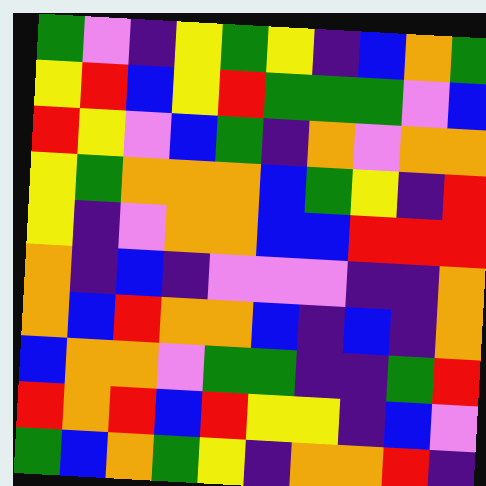[["green", "violet", "indigo", "yellow", "green", "yellow", "indigo", "blue", "orange", "green"], ["yellow", "red", "blue", "yellow", "red", "green", "green", "green", "violet", "blue"], ["red", "yellow", "violet", "blue", "green", "indigo", "orange", "violet", "orange", "orange"], ["yellow", "green", "orange", "orange", "orange", "blue", "green", "yellow", "indigo", "red"], ["yellow", "indigo", "violet", "orange", "orange", "blue", "blue", "red", "red", "red"], ["orange", "indigo", "blue", "indigo", "violet", "violet", "violet", "indigo", "indigo", "orange"], ["orange", "blue", "red", "orange", "orange", "blue", "indigo", "blue", "indigo", "orange"], ["blue", "orange", "orange", "violet", "green", "green", "indigo", "indigo", "green", "red"], ["red", "orange", "red", "blue", "red", "yellow", "yellow", "indigo", "blue", "violet"], ["green", "blue", "orange", "green", "yellow", "indigo", "orange", "orange", "red", "indigo"]]